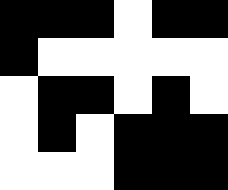[["black", "black", "black", "white", "black", "black"], ["black", "white", "white", "white", "white", "white"], ["white", "black", "black", "white", "black", "white"], ["white", "black", "white", "black", "black", "black"], ["white", "white", "white", "black", "black", "black"]]